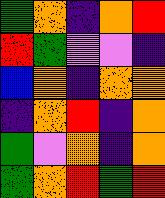[["green", "orange", "indigo", "orange", "red"], ["red", "green", "violet", "violet", "indigo"], ["blue", "orange", "indigo", "orange", "orange"], ["indigo", "orange", "red", "indigo", "orange"], ["green", "violet", "orange", "indigo", "orange"], ["green", "orange", "red", "green", "red"]]